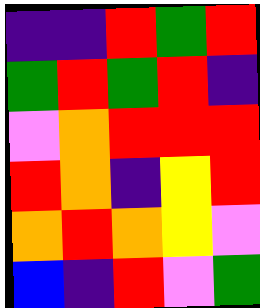[["indigo", "indigo", "red", "green", "red"], ["green", "red", "green", "red", "indigo"], ["violet", "orange", "red", "red", "red"], ["red", "orange", "indigo", "yellow", "red"], ["orange", "red", "orange", "yellow", "violet"], ["blue", "indigo", "red", "violet", "green"]]